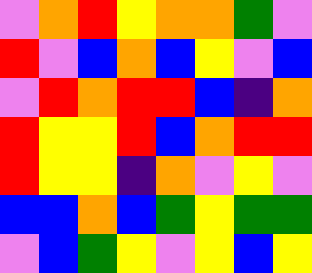[["violet", "orange", "red", "yellow", "orange", "orange", "green", "violet"], ["red", "violet", "blue", "orange", "blue", "yellow", "violet", "blue"], ["violet", "red", "orange", "red", "red", "blue", "indigo", "orange"], ["red", "yellow", "yellow", "red", "blue", "orange", "red", "red"], ["red", "yellow", "yellow", "indigo", "orange", "violet", "yellow", "violet"], ["blue", "blue", "orange", "blue", "green", "yellow", "green", "green"], ["violet", "blue", "green", "yellow", "violet", "yellow", "blue", "yellow"]]